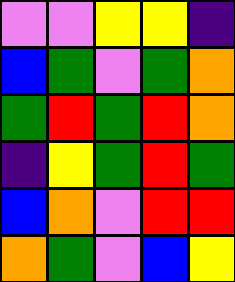[["violet", "violet", "yellow", "yellow", "indigo"], ["blue", "green", "violet", "green", "orange"], ["green", "red", "green", "red", "orange"], ["indigo", "yellow", "green", "red", "green"], ["blue", "orange", "violet", "red", "red"], ["orange", "green", "violet", "blue", "yellow"]]